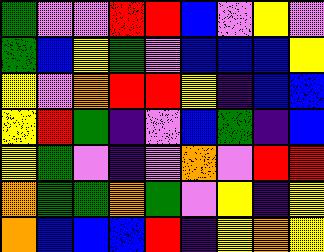[["green", "violet", "violet", "red", "red", "blue", "violet", "yellow", "violet"], ["green", "blue", "yellow", "green", "violet", "blue", "blue", "blue", "yellow"], ["yellow", "violet", "orange", "red", "red", "yellow", "indigo", "blue", "blue"], ["yellow", "red", "green", "indigo", "violet", "blue", "green", "indigo", "blue"], ["yellow", "green", "violet", "indigo", "violet", "orange", "violet", "red", "red"], ["orange", "green", "green", "orange", "green", "violet", "yellow", "indigo", "yellow"], ["orange", "blue", "blue", "blue", "red", "indigo", "yellow", "orange", "yellow"]]